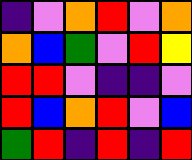[["indigo", "violet", "orange", "red", "violet", "orange"], ["orange", "blue", "green", "violet", "red", "yellow"], ["red", "red", "violet", "indigo", "indigo", "violet"], ["red", "blue", "orange", "red", "violet", "blue"], ["green", "red", "indigo", "red", "indigo", "red"]]